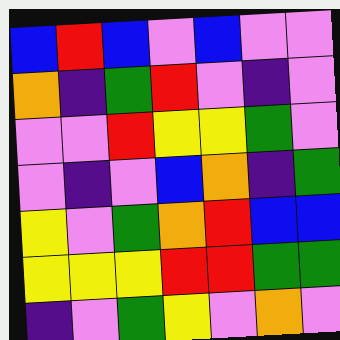[["blue", "red", "blue", "violet", "blue", "violet", "violet"], ["orange", "indigo", "green", "red", "violet", "indigo", "violet"], ["violet", "violet", "red", "yellow", "yellow", "green", "violet"], ["violet", "indigo", "violet", "blue", "orange", "indigo", "green"], ["yellow", "violet", "green", "orange", "red", "blue", "blue"], ["yellow", "yellow", "yellow", "red", "red", "green", "green"], ["indigo", "violet", "green", "yellow", "violet", "orange", "violet"]]